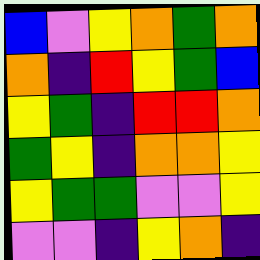[["blue", "violet", "yellow", "orange", "green", "orange"], ["orange", "indigo", "red", "yellow", "green", "blue"], ["yellow", "green", "indigo", "red", "red", "orange"], ["green", "yellow", "indigo", "orange", "orange", "yellow"], ["yellow", "green", "green", "violet", "violet", "yellow"], ["violet", "violet", "indigo", "yellow", "orange", "indigo"]]